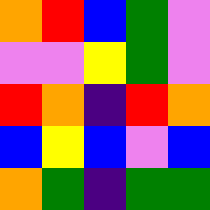[["orange", "red", "blue", "green", "violet"], ["violet", "violet", "yellow", "green", "violet"], ["red", "orange", "indigo", "red", "orange"], ["blue", "yellow", "blue", "violet", "blue"], ["orange", "green", "indigo", "green", "green"]]